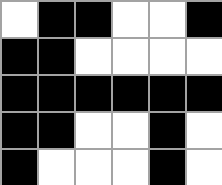[["white", "black", "black", "white", "white", "black"], ["black", "black", "white", "white", "white", "white"], ["black", "black", "black", "black", "black", "black"], ["black", "black", "white", "white", "black", "white"], ["black", "white", "white", "white", "black", "white"]]